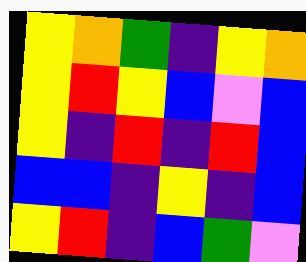[["yellow", "orange", "green", "indigo", "yellow", "orange"], ["yellow", "red", "yellow", "blue", "violet", "blue"], ["yellow", "indigo", "red", "indigo", "red", "blue"], ["blue", "blue", "indigo", "yellow", "indigo", "blue"], ["yellow", "red", "indigo", "blue", "green", "violet"]]